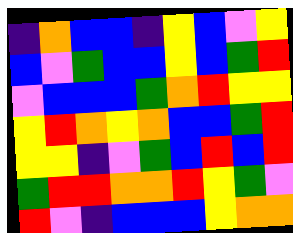[["indigo", "orange", "blue", "blue", "indigo", "yellow", "blue", "violet", "yellow"], ["blue", "violet", "green", "blue", "blue", "yellow", "blue", "green", "red"], ["violet", "blue", "blue", "blue", "green", "orange", "red", "yellow", "yellow"], ["yellow", "red", "orange", "yellow", "orange", "blue", "blue", "green", "red"], ["yellow", "yellow", "indigo", "violet", "green", "blue", "red", "blue", "red"], ["green", "red", "red", "orange", "orange", "red", "yellow", "green", "violet"], ["red", "violet", "indigo", "blue", "blue", "blue", "yellow", "orange", "orange"]]